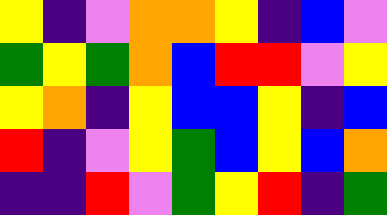[["yellow", "indigo", "violet", "orange", "orange", "yellow", "indigo", "blue", "violet"], ["green", "yellow", "green", "orange", "blue", "red", "red", "violet", "yellow"], ["yellow", "orange", "indigo", "yellow", "blue", "blue", "yellow", "indigo", "blue"], ["red", "indigo", "violet", "yellow", "green", "blue", "yellow", "blue", "orange"], ["indigo", "indigo", "red", "violet", "green", "yellow", "red", "indigo", "green"]]